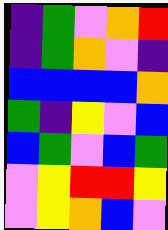[["indigo", "green", "violet", "orange", "red"], ["indigo", "green", "orange", "violet", "indigo"], ["blue", "blue", "blue", "blue", "orange"], ["green", "indigo", "yellow", "violet", "blue"], ["blue", "green", "violet", "blue", "green"], ["violet", "yellow", "red", "red", "yellow"], ["violet", "yellow", "orange", "blue", "violet"]]